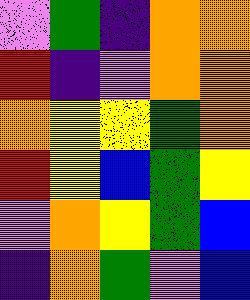[["violet", "green", "indigo", "orange", "orange"], ["red", "indigo", "violet", "orange", "orange"], ["orange", "yellow", "yellow", "green", "orange"], ["red", "yellow", "blue", "green", "yellow"], ["violet", "orange", "yellow", "green", "blue"], ["indigo", "orange", "green", "violet", "blue"]]